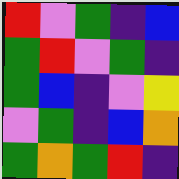[["red", "violet", "green", "indigo", "blue"], ["green", "red", "violet", "green", "indigo"], ["green", "blue", "indigo", "violet", "yellow"], ["violet", "green", "indigo", "blue", "orange"], ["green", "orange", "green", "red", "indigo"]]